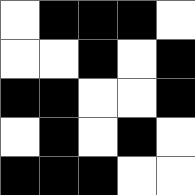[["white", "black", "black", "black", "white"], ["white", "white", "black", "white", "black"], ["black", "black", "white", "white", "black"], ["white", "black", "white", "black", "white"], ["black", "black", "black", "white", "white"]]